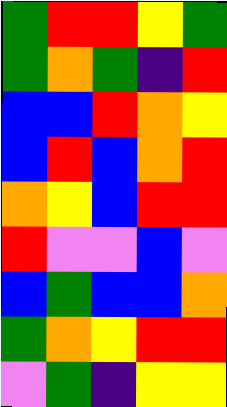[["green", "red", "red", "yellow", "green"], ["green", "orange", "green", "indigo", "red"], ["blue", "blue", "red", "orange", "yellow"], ["blue", "red", "blue", "orange", "red"], ["orange", "yellow", "blue", "red", "red"], ["red", "violet", "violet", "blue", "violet"], ["blue", "green", "blue", "blue", "orange"], ["green", "orange", "yellow", "red", "red"], ["violet", "green", "indigo", "yellow", "yellow"]]